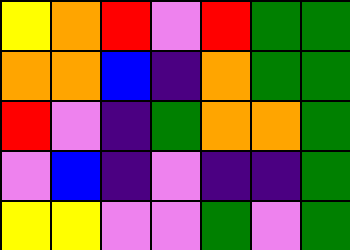[["yellow", "orange", "red", "violet", "red", "green", "green"], ["orange", "orange", "blue", "indigo", "orange", "green", "green"], ["red", "violet", "indigo", "green", "orange", "orange", "green"], ["violet", "blue", "indigo", "violet", "indigo", "indigo", "green"], ["yellow", "yellow", "violet", "violet", "green", "violet", "green"]]